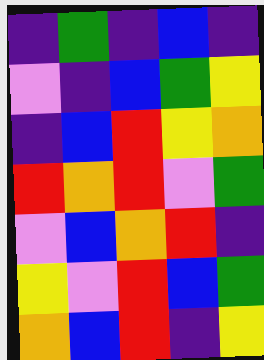[["indigo", "green", "indigo", "blue", "indigo"], ["violet", "indigo", "blue", "green", "yellow"], ["indigo", "blue", "red", "yellow", "orange"], ["red", "orange", "red", "violet", "green"], ["violet", "blue", "orange", "red", "indigo"], ["yellow", "violet", "red", "blue", "green"], ["orange", "blue", "red", "indigo", "yellow"]]